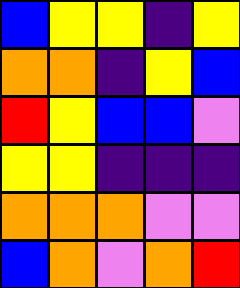[["blue", "yellow", "yellow", "indigo", "yellow"], ["orange", "orange", "indigo", "yellow", "blue"], ["red", "yellow", "blue", "blue", "violet"], ["yellow", "yellow", "indigo", "indigo", "indigo"], ["orange", "orange", "orange", "violet", "violet"], ["blue", "orange", "violet", "orange", "red"]]